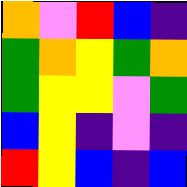[["orange", "violet", "red", "blue", "indigo"], ["green", "orange", "yellow", "green", "orange"], ["green", "yellow", "yellow", "violet", "green"], ["blue", "yellow", "indigo", "violet", "indigo"], ["red", "yellow", "blue", "indigo", "blue"]]